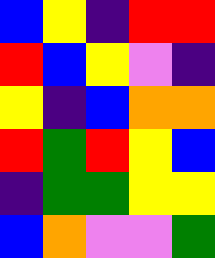[["blue", "yellow", "indigo", "red", "red"], ["red", "blue", "yellow", "violet", "indigo"], ["yellow", "indigo", "blue", "orange", "orange"], ["red", "green", "red", "yellow", "blue"], ["indigo", "green", "green", "yellow", "yellow"], ["blue", "orange", "violet", "violet", "green"]]